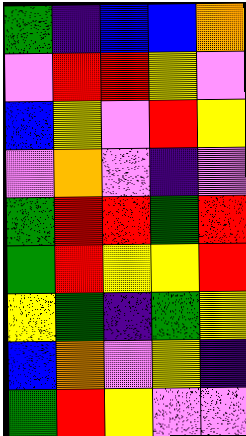[["green", "indigo", "blue", "blue", "orange"], ["violet", "red", "red", "yellow", "violet"], ["blue", "yellow", "violet", "red", "yellow"], ["violet", "orange", "violet", "indigo", "violet"], ["green", "red", "red", "green", "red"], ["green", "red", "yellow", "yellow", "red"], ["yellow", "green", "indigo", "green", "yellow"], ["blue", "orange", "violet", "yellow", "indigo"], ["green", "red", "yellow", "violet", "violet"]]